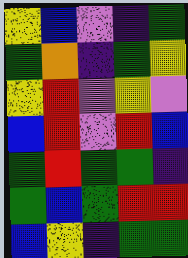[["yellow", "blue", "violet", "indigo", "green"], ["green", "orange", "indigo", "green", "yellow"], ["yellow", "red", "violet", "yellow", "violet"], ["blue", "red", "violet", "red", "blue"], ["green", "red", "green", "green", "indigo"], ["green", "blue", "green", "red", "red"], ["blue", "yellow", "indigo", "green", "green"]]